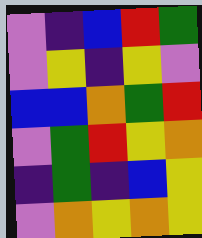[["violet", "indigo", "blue", "red", "green"], ["violet", "yellow", "indigo", "yellow", "violet"], ["blue", "blue", "orange", "green", "red"], ["violet", "green", "red", "yellow", "orange"], ["indigo", "green", "indigo", "blue", "yellow"], ["violet", "orange", "yellow", "orange", "yellow"]]